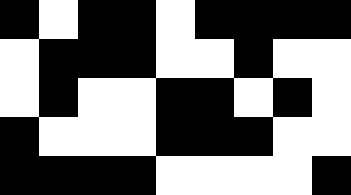[["black", "white", "black", "black", "white", "black", "black", "black", "black"], ["white", "black", "black", "black", "white", "white", "black", "white", "white"], ["white", "black", "white", "white", "black", "black", "white", "black", "white"], ["black", "white", "white", "white", "black", "black", "black", "white", "white"], ["black", "black", "black", "black", "white", "white", "white", "white", "black"]]